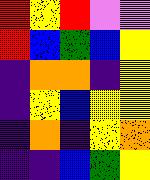[["red", "yellow", "red", "violet", "violet"], ["red", "blue", "green", "blue", "yellow"], ["indigo", "orange", "orange", "indigo", "yellow"], ["indigo", "yellow", "blue", "yellow", "yellow"], ["indigo", "orange", "indigo", "yellow", "orange"], ["indigo", "indigo", "blue", "green", "yellow"]]